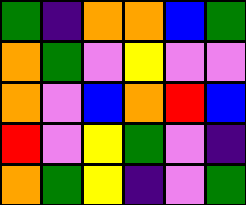[["green", "indigo", "orange", "orange", "blue", "green"], ["orange", "green", "violet", "yellow", "violet", "violet"], ["orange", "violet", "blue", "orange", "red", "blue"], ["red", "violet", "yellow", "green", "violet", "indigo"], ["orange", "green", "yellow", "indigo", "violet", "green"]]